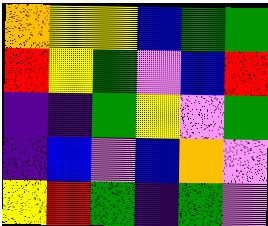[["orange", "yellow", "yellow", "blue", "green", "green"], ["red", "yellow", "green", "violet", "blue", "red"], ["indigo", "indigo", "green", "yellow", "violet", "green"], ["indigo", "blue", "violet", "blue", "orange", "violet"], ["yellow", "red", "green", "indigo", "green", "violet"]]